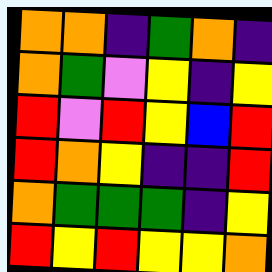[["orange", "orange", "indigo", "green", "orange", "indigo"], ["orange", "green", "violet", "yellow", "indigo", "yellow"], ["red", "violet", "red", "yellow", "blue", "red"], ["red", "orange", "yellow", "indigo", "indigo", "red"], ["orange", "green", "green", "green", "indigo", "yellow"], ["red", "yellow", "red", "yellow", "yellow", "orange"]]